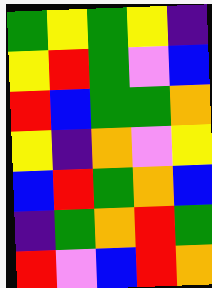[["green", "yellow", "green", "yellow", "indigo"], ["yellow", "red", "green", "violet", "blue"], ["red", "blue", "green", "green", "orange"], ["yellow", "indigo", "orange", "violet", "yellow"], ["blue", "red", "green", "orange", "blue"], ["indigo", "green", "orange", "red", "green"], ["red", "violet", "blue", "red", "orange"]]